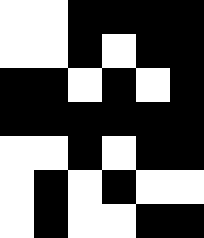[["white", "white", "black", "black", "black", "black"], ["white", "white", "black", "white", "black", "black"], ["black", "black", "white", "black", "white", "black"], ["black", "black", "black", "black", "black", "black"], ["white", "white", "black", "white", "black", "black"], ["white", "black", "white", "black", "white", "white"], ["white", "black", "white", "white", "black", "black"]]